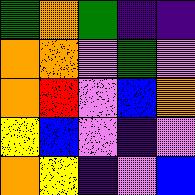[["green", "orange", "green", "indigo", "indigo"], ["orange", "orange", "violet", "green", "violet"], ["orange", "red", "violet", "blue", "orange"], ["yellow", "blue", "violet", "indigo", "violet"], ["orange", "yellow", "indigo", "violet", "blue"]]